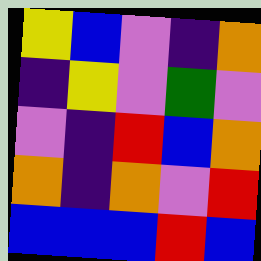[["yellow", "blue", "violet", "indigo", "orange"], ["indigo", "yellow", "violet", "green", "violet"], ["violet", "indigo", "red", "blue", "orange"], ["orange", "indigo", "orange", "violet", "red"], ["blue", "blue", "blue", "red", "blue"]]